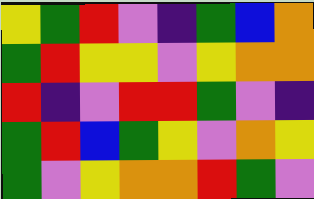[["yellow", "green", "red", "violet", "indigo", "green", "blue", "orange"], ["green", "red", "yellow", "yellow", "violet", "yellow", "orange", "orange"], ["red", "indigo", "violet", "red", "red", "green", "violet", "indigo"], ["green", "red", "blue", "green", "yellow", "violet", "orange", "yellow"], ["green", "violet", "yellow", "orange", "orange", "red", "green", "violet"]]